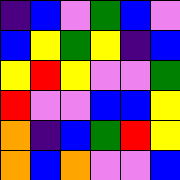[["indigo", "blue", "violet", "green", "blue", "violet"], ["blue", "yellow", "green", "yellow", "indigo", "blue"], ["yellow", "red", "yellow", "violet", "violet", "green"], ["red", "violet", "violet", "blue", "blue", "yellow"], ["orange", "indigo", "blue", "green", "red", "yellow"], ["orange", "blue", "orange", "violet", "violet", "blue"]]